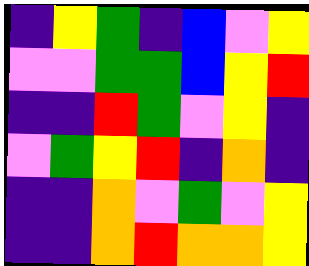[["indigo", "yellow", "green", "indigo", "blue", "violet", "yellow"], ["violet", "violet", "green", "green", "blue", "yellow", "red"], ["indigo", "indigo", "red", "green", "violet", "yellow", "indigo"], ["violet", "green", "yellow", "red", "indigo", "orange", "indigo"], ["indigo", "indigo", "orange", "violet", "green", "violet", "yellow"], ["indigo", "indigo", "orange", "red", "orange", "orange", "yellow"]]